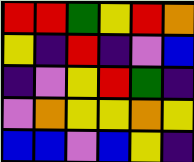[["red", "red", "green", "yellow", "red", "orange"], ["yellow", "indigo", "red", "indigo", "violet", "blue"], ["indigo", "violet", "yellow", "red", "green", "indigo"], ["violet", "orange", "yellow", "yellow", "orange", "yellow"], ["blue", "blue", "violet", "blue", "yellow", "indigo"]]